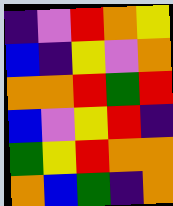[["indigo", "violet", "red", "orange", "yellow"], ["blue", "indigo", "yellow", "violet", "orange"], ["orange", "orange", "red", "green", "red"], ["blue", "violet", "yellow", "red", "indigo"], ["green", "yellow", "red", "orange", "orange"], ["orange", "blue", "green", "indigo", "orange"]]